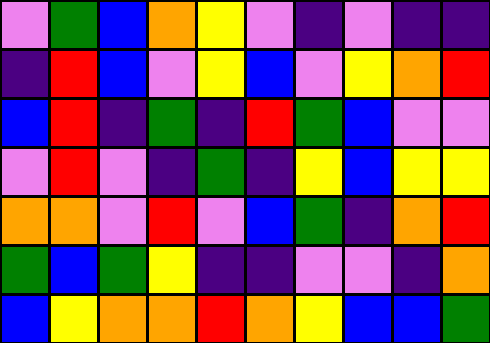[["violet", "green", "blue", "orange", "yellow", "violet", "indigo", "violet", "indigo", "indigo"], ["indigo", "red", "blue", "violet", "yellow", "blue", "violet", "yellow", "orange", "red"], ["blue", "red", "indigo", "green", "indigo", "red", "green", "blue", "violet", "violet"], ["violet", "red", "violet", "indigo", "green", "indigo", "yellow", "blue", "yellow", "yellow"], ["orange", "orange", "violet", "red", "violet", "blue", "green", "indigo", "orange", "red"], ["green", "blue", "green", "yellow", "indigo", "indigo", "violet", "violet", "indigo", "orange"], ["blue", "yellow", "orange", "orange", "red", "orange", "yellow", "blue", "blue", "green"]]